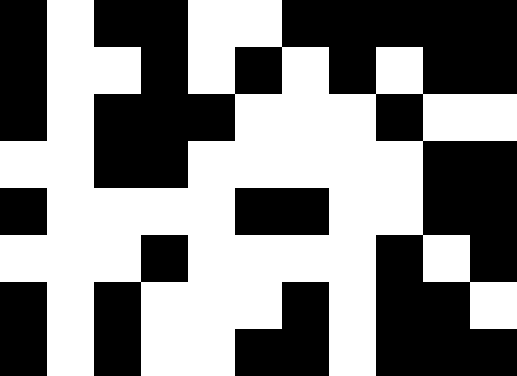[["black", "white", "black", "black", "white", "white", "black", "black", "black", "black", "black"], ["black", "white", "white", "black", "white", "black", "white", "black", "white", "black", "black"], ["black", "white", "black", "black", "black", "white", "white", "white", "black", "white", "white"], ["white", "white", "black", "black", "white", "white", "white", "white", "white", "black", "black"], ["black", "white", "white", "white", "white", "black", "black", "white", "white", "black", "black"], ["white", "white", "white", "black", "white", "white", "white", "white", "black", "white", "black"], ["black", "white", "black", "white", "white", "white", "black", "white", "black", "black", "white"], ["black", "white", "black", "white", "white", "black", "black", "white", "black", "black", "black"]]